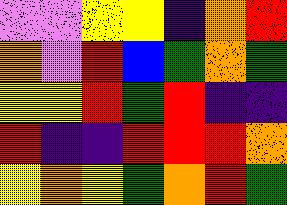[["violet", "violet", "yellow", "yellow", "indigo", "orange", "red"], ["orange", "violet", "red", "blue", "green", "orange", "green"], ["yellow", "yellow", "red", "green", "red", "indigo", "indigo"], ["red", "indigo", "indigo", "red", "red", "red", "orange"], ["yellow", "orange", "yellow", "green", "orange", "red", "green"]]